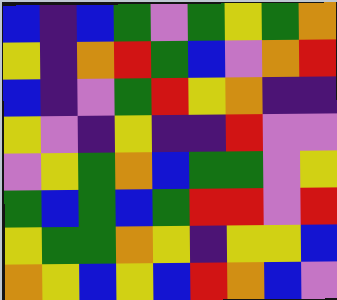[["blue", "indigo", "blue", "green", "violet", "green", "yellow", "green", "orange"], ["yellow", "indigo", "orange", "red", "green", "blue", "violet", "orange", "red"], ["blue", "indigo", "violet", "green", "red", "yellow", "orange", "indigo", "indigo"], ["yellow", "violet", "indigo", "yellow", "indigo", "indigo", "red", "violet", "violet"], ["violet", "yellow", "green", "orange", "blue", "green", "green", "violet", "yellow"], ["green", "blue", "green", "blue", "green", "red", "red", "violet", "red"], ["yellow", "green", "green", "orange", "yellow", "indigo", "yellow", "yellow", "blue"], ["orange", "yellow", "blue", "yellow", "blue", "red", "orange", "blue", "violet"]]